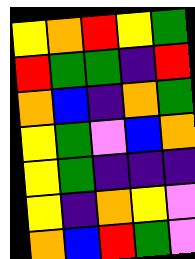[["yellow", "orange", "red", "yellow", "green"], ["red", "green", "green", "indigo", "red"], ["orange", "blue", "indigo", "orange", "green"], ["yellow", "green", "violet", "blue", "orange"], ["yellow", "green", "indigo", "indigo", "indigo"], ["yellow", "indigo", "orange", "yellow", "violet"], ["orange", "blue", "red", "green", "violet"]]